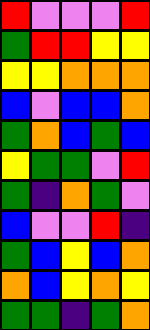[["red", "violet", "violet", "violet", "red"], ["green", "red", "red", "yellow", "yellow"], ["yellow", "yellow", "orange", "orange", "orange"], ["blue", "violet", "blue", "blue", "orange"], ["green", "orange", "blue", "green", "blue"], ["yellow", "green", "green", "violet", "red"], ["green", "indigo", "orange", "green", "violet"], ["blue", "violet", "violet", "red", "indigo"], ["green", "blue", "yellow", "blue", "orange"], ["orange", "blue", "yellow", "orange", "yellow"], ["green", "green", "indigo", "green", "orange"]]